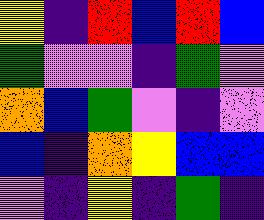[["yellow", "indigo", "red", "blue", "red", "blue"], ["green", "violet", "violet", "indigo", "green", "violet"], ["orange", "blue", "green", "violet", "indigo", "violet"], ["blue", "indigo", "orange", "yellow", "blue", "blue"], ["violet", "indigo", "yellow", "indigo", "green", "indigo"]]